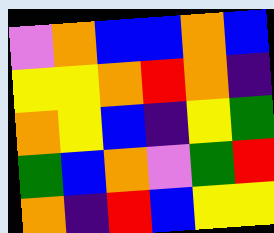[["violet", "orange", "blue", "blue", "orange", "blue"], ["yellow", "yellow", "orange", "red", "orange", "indigo"], ["orange", "yellow", "blue", "indigo", "yellow", "green"], ["green", "blue", "orange", "violet", "green", "red"], ["orange", "indigo", "red", "blue", "yellow", "yellow"]]